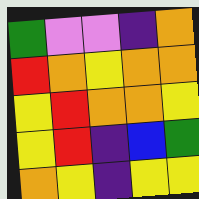[["green", "violet", "violet", "indigo", "orange"], ["red", "orange", "yellow", "orange", "orange"], ["yellow", "red", "orange", "orange", "yellow"], ["yellow", "red", "indigo", "blue", "green"], ["orange", "yellow", "indigo", "yellow", "yellow"]]